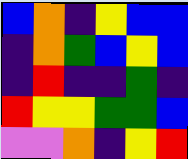[["blue", "orange", "indigo", "yellow", "blue", "blue"], ["indigo", "orange", "green", "blue", "yellow", "blue"], ["indigo", "red", "indigo", "indigo", "green", "indigo"], ["red", "yellow", "yellow", "green", "green", "blue"], ["violet", "violet", "orange", "indigo", "yellow", "red"]]